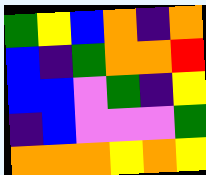[["green", "yellow", "blue", "orange", "indigo", "orange"], ["blue", "indigo", "green", "orange", "orange", "red"], ["blue", "blue", "violet", "green", "indigo", "yellow"], ["indigo", "blue", "violet", "violet", "violet", "green"], ["orange", "orange", "orange", "yellow", "orange", "yellow"]]